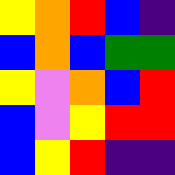[["yellow", "orange", "red", "blue", "indigo"], ["blue", "orange", "blue", "green", "green"], ["yellow", "violet", "orange", "blue", "red"], ["blue", "violet", "yellow", "red", "red"], ["blue", "yellow", "red", "indigo", "indigo"]]